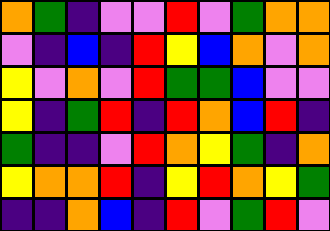[["orange", "green", "indigo", "violet", "violet", "red", "violet", "green", "orange", "orange"], ["violet", "indigo", "blue", "indigo", "red", "yellow", "blue", "orange", "violet", "orange"], ["yellow", "violet", "orange", "violet", "red", "green", "green", "blue", "violet", "violet"], ["yellow", "indigo", "green", "red", "indigo", "red", "orange", "blue", "red", "indigo"], ["green", "indigo", "indigo", "violet", "red", "orange", "yellow", "green", "indigo", "orange"], ["yellow", "orange", "orange", "red", "indigo", "yellow", "red", "orange", "yellow", "green"], ["indigo", "indigo", "orange", "blue", "indigo", "red", "violet", "green", "red", "violet"]]